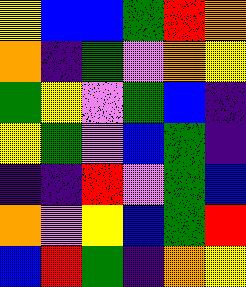[["yellow", "blue", "blue", "green", "red", "orange"], ["orange", "indigo", "green", "violet", "orange", "yellow"], ["green", "yellow", "violet", "green", "blue", "indigo"], ["yellow", "green", "violet", "blue", "green", "indigo"], ["indigo", "indigo", "red", "violet", "green", "blue"], ["orange", "violet", "yellow", "blue", "green", "red"], ["blue", "red", "green", "indigo", "orange", "yellow"]]